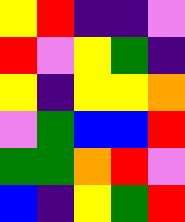[["yellow", "red", "indigo", "indigo", "violet"], ["red", "violet", "yellow", "green", "indigo"], ["yellow", "indigo", "yellow", "yellow", "orange"], ["violet", "green", "blue", "blue", "red"], ["green", "green", "orange", "red", "violet"], ["blue", "indigo", "yellow", "green", "red"]]